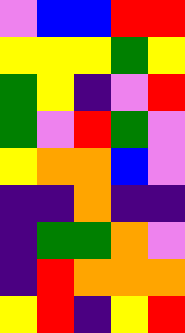[["violet", "blue", "blue", "red", "red"], ["yellow", "yellow", "yellow", "green", "yellow"], ["green", "yellow", "indigo", "violet", "red"], ["green", "violet", "red", "green", "violet"], ["yellow", "orange", "orange", "blue", "violet"], ["indigo", "indigo", "orange", "indigo", "indigo"], ["indigo", "green", "green", "orange", "violet"], ["indigo", "red", "orange", "orange", "orange"], ["yellow", "red", "indigo", "yellow", "red"]]